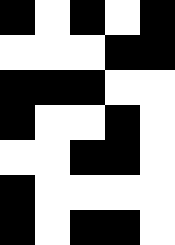[["black", "white", "black", "white", "black"], ["white", "white", "white", "black", "black"], ["black", "black", "black", "white", "white"], ["black", "white", "white", "black", "white"], ["white", "white", "black", "black", "white"], ["black", "white", "white", "white", "white"], ["black", "white", "black", "black", "white"]]